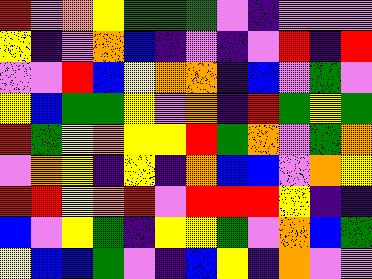[["red", "violet", "orange", "yellow", "green", "green", "green", "violet", "indigo", "violet", "violet", "violet"], ["yellow", "indigo", "violet", "orange", "blue", "indigo", "violet", "indigo", "violet", "red", "indigo", "red"], ["violet", "violet", "red", "blue", "yellow", "orange", "orange", "indigo", "blue", "violet", "green", "violet"], ["yellow", "blue", "green", "green", "yellow", "violet", "orange", "indigo", "red", "green", "yellow", "green"], ["red", "green", "yellow", "orange", "yellow", "yellow", "red", "green", "orange", "violet", "green", "orange"], ["violet", "orange", "yellow", "indigo", "yellow", "indigo", "orange", "blue", "blue", "violet", "orange", "yellow"], ["red", "red", "yellow", "orange", "red", "violet", "red", "red", "red", "yellow", "indigo", "indigo"], ["blue", "violet", "yellow", "green", "indigo", "yellow", "yellow", "green", "violet", "orange", "blue", "green"], ["yellow", "blue", "blue", "green", "violet", "indigo", "blue", "yellow", "indigo", "orange", "violet", "violet"]]